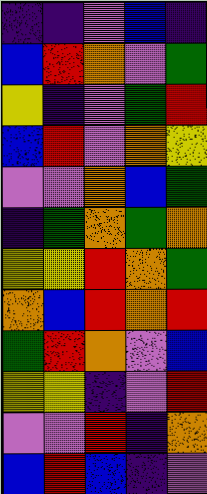[["indigo", "indigo", "violet", "blue", "indigo"], ["blue", "red", "orange", "violet", "green"], ["yellow", "indigo", "violet", "green", "red"], ["blue", "red", "violet", "orange", "yellow"], ["violet", "violet", "orange", "blue", "green"], ["indigo", "green", "orange", "green", "orange"], ["yellow", "yellow", "red", "orange", "green"], ["orange", "blue", "red", "orange", "red"], ["green", "red", "orange", "violet", "blue"], ["yellow", "yellow", "indigo", "violet", "red"], ["violet", "violet", "red", "indigo", "orange"], ["blue", "red", "blue", "indigo", "violet"]]